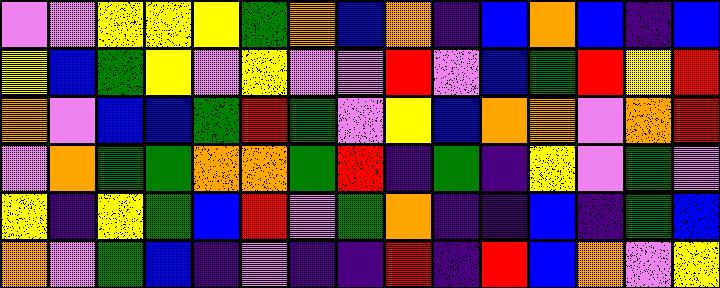[["violet", "violet", "yellow", "yellow", "yellow", "green", "orange", "blue", "orange", "indigo", "blue", "orange", "blue", "indigo", "blue"], ["yellow", "blue", "green", "yellow", "violet", "yellow", "violet", "violet", "red", "violet", "blue", "green", "red", "yellow", "red"], ["orange", "violet", "blue", "blue", "green", "red", "green", "violet", "yellow", "blue", "orange", "orange", "violet", "orange", "red"], ["violet", "orange", "green", "green", "orange", "orange", "green", "red", "indigo", "green", "indigo", "yellow", "violet", "green", "violet"], ["yellow", "indigo", "yellow", "green", "blue", "red", "violet", "green", "orange", "indigo", "indigo", "blue", "indigo", "green", "blue"], ["orange", "violet", "green", "blue", "indigo", "violet", "indigo", "indigo", "red", "indigo", "red", "blue", "orange", "violet", "yellow"]]